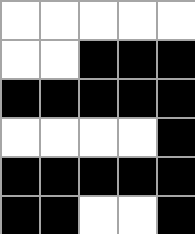[["white", "white", "white", "white", "white"], ["white", "white", "black", "black", "black"], ["black", "black", "black", "black", "black"], ["white", "white", "white", "white", "black"], ["black", "black", "black", "black", "black"], ["black", "black", "white", "white", "black"]]